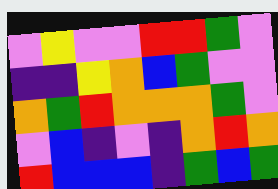[["violet", "yellow", "violet", "violet", "red", "red", "green", "violet"], ["indigo", "indigo", "yellow", "orange", "blue", "green", "violet", "violet"], ["orange", "green", "red", "orange", "orange", "orange", "green", "violet"], ["violet", "blue", "indigo", "violet", "indigo", "orange", "red", "orange"], ["red", "blue", "blue", "blue", "indigo", "green", "blue", "green"]]